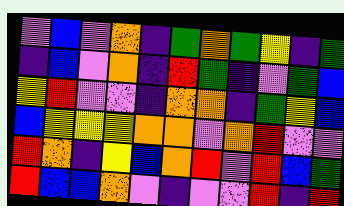[["violet", "blue", "violet", "orange", "indigo", "green", "orange", "green", "yellow", "indigo", "green"], ["indigo", "blue", "violet", "orange", "indigo", "red", "green", "indigo", "violet", "green", "blue"], ["yellow", "red", "violet", "violet", "indigo", "orange", "orange", "indigo", "green", "yellow", "blue"], ["blue", "yellow", "yellow", "yellow", "orange", "orange", "violet", "orange", "red", "violet", "violet"], ["red", "orange", "indigo", "yellow", "blue", "orange", "red", "violet", "red", "blue", "green"], ["red", "blue", "blue", "orange", "violet", "indigo", "violet", "violet", "red", "indigo", "red"]]